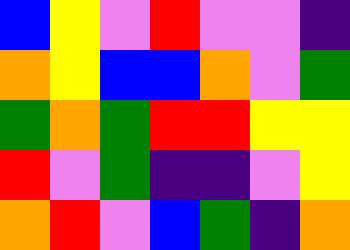[["blue", "yellow", "violet", "red", "violet", "violet", "indigo"], ["orange", "yellow", "blue", "blue", "orange", "violet", "green"], ["green", "orange", "green", "red", "red", "yellow", "yellow"], ["red", "violet", "green", "indigo", "indigo", "violet", "yellow"], ["orange", "red", "violet", "blue", "green", "indigo", "orange"]]